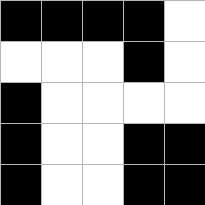[["black", "black", "black", "black", "white"], ["white", "white", "white", "black", "white"], ["black", "white", "white", "white", "white"], ["black", "white", "white", "black", "black"], ["black", "white", "white", "black", "black"]]